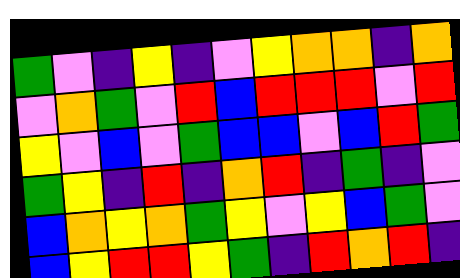[["green", "violet", "indigo", "yellow", "indigo", "violet", "yellow", "orange", "orange", "indigo", "orange"], ["violet", "orange", "green", "violet", "red", "blue", "red", "red", "red", "violet", "red"], ["yellow", "violet", "blue", "violet", "green", "blue", "blue", "violet", "blue", "red", "green"], ["green", "yellow", "indigo", "red", "indigo", "orange", "red", "indigo", "green", "indigo", "violet"], ["blue", "orange", "yellow", "orange", "green", "yellow", "violet", "yellow", "blue", "green", "violet"], ["blue", "yellow", "red", "red", "yellow", "green", "indigo", "red", "orange", "red", "indigo"]]